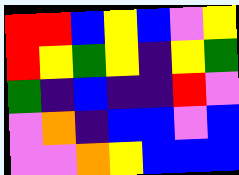[["red", "red", "blue", "yellow", "blue", "violet", "yellow"], ["red", "yellow", "green", "yellow", "indigo", "yellow", "green"], ["green", "indigo", "blue", "indigo", "indigo", "red", "violet"], ["violet", "orange", "indigo", "blue", "blue", "violet", "blue"], ["violet", "violet", "orange", "yellow", "blue", "blue", "blue"]]